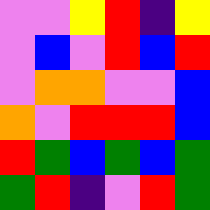[["violet", "violet", "yellow", "red", "indigo", "yellow"], ["violet", "blue", "violet", "red", "blue", "red"], ["violet", "orange", "orange", "violet", "violet", "blue"], ["orange", "violet", "red", "red", "red", "blue"], ["red", "green", "blue", "green", "blue", "green"], ["green", "red", "indigo", "violet", "red", "green"]]